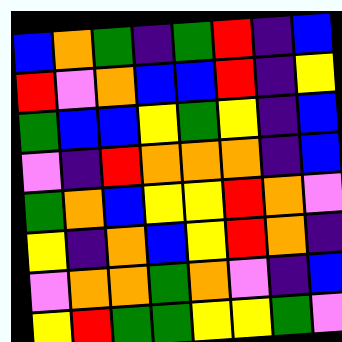[["blue", "orange", "green", "indigo", "green", "red", "indigo", "blue"], ["red", "violet", "orange", "blue", "blue", "red", "indigo", "yellow"], ["green", "blue", "blue", "yellow", "green", "yellow", "indigo", "blue"], ["violet", "indigo", "red", "orange", "orange", "orange", "indigo", "blue"], ["green", "orange", "blue", "yellow", "yellow", "red", "orange", "violet"], ["yellow", "indigo", "orange", "blue", "yellow", "red", "orange", "indigo"], ["violet", "orange", "orange", "green", "orange", "violet", "indigo", "blue"], ["yellow", "red", "green", "green", "yellow", "yellow", "green", "violet"]]